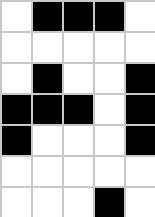[["white", "black", "black", "black", "white"], ["white", "white", "white", "white", "white"], ["white", "black", "white", "white", "black"], ["black", "black", "black", "white", "black"], ["black", "white", "white", "white", "black"], ["white", "white", "white", "white", "white"], ["white", "white", "white", "black", "white"]]